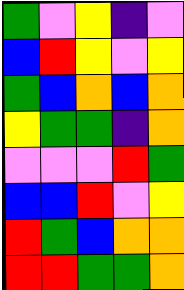[["green", "violet", "yellow", "indigo", "violet"], ["blue", "red", "yellow", "violet", "yellow"], ["green", "blue", "orange", "blue", "orange"], ["yellow", "green", "green", "indigo", "orange"], ["violet", "violet", "violet", "red", "green"], ["blue", "blue", "red", "violet", "yellow"], ["red", "green", "blue", "orange", "orange"], ["red", "red", "green", "green", "orange"]]